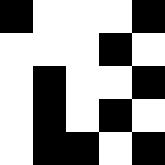[["black", "white", "white", "white", "black"], ["white", "white", "white", "black", "white"], ["white", "black", "white", "white", "black"], ["white", "black", "white", "black", "white"], ["white", "black", "black", "white", "black"]]